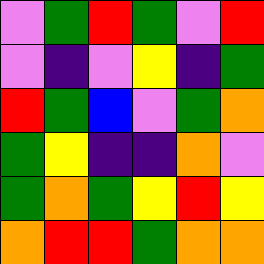[["violet", "green", "red", "green", "violet", "red"], ["violet", "indigo", "violet", "yellow", "indigo", "green"], ["red", "green", "blue", "violet", "green", "orange"], ["green", "yellow", "indigo", "indigo", "orange", "violet"], ["green", "orange", "green", "yellow", "red", "yellow"], ["orange", "red", "red", "green", "orange", "orange"]]